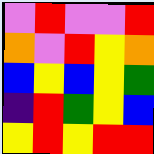[["violet", "red", "violet", "violet", "red"], ["orange", "violet", "red", "yellow", "orange"], ["blue", "yellow", "blue", "yellow", "green"], ["indigo", "red", "green", "yellow", "blue"], ["yellow", "red", "yellow", "red", "red"]]